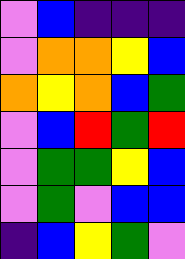[["violet", "blue", "indigo", "indigo", "indigo"], ["violet", "orange", "orange", "yellow", "blue"], ["orange", "yellow", "orange", "blue", "green"], ["violet", "blue", "red", "green", "red"], ["violet", "green", "green", "yellow", "blue"], ["violet", "green", "violet", "blue", "blue"], ["indigo", "blue", "yellow", "green", "violet"]]